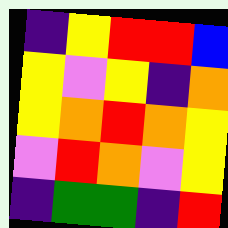[["indigo", "yellow", "red", "red", "blue"], ["yellow", "violet", "yellow", "indigo", "orange"], ["yellow", "orange", "red", "orange", "yellow"], ["violet", "red", "orange", "violet", "yellow"], ["indigo", "green", "green", "indigo", "red"]]